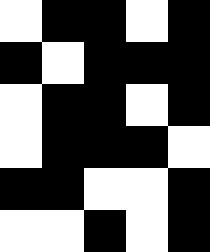[["white", "black", "black", "white", "black"], ["black", "white", "black", "black", "black"], ["white", "black", "black", "white", "black"], ["white", "black", "black", "black", "white"], ["black", "black", "white", "white", "black"], ["white", "white", "black", "white", "black"]]